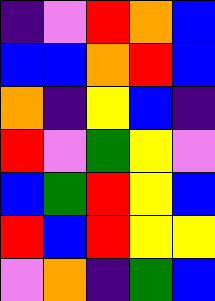[["indigo", "violet", "red", "orange", "blue"], ["blue", "blue", "orange", "red", "blue"], ["orange", "indigo", "yellow", "blue", "indigo"], ["red", "violet", "green", "yellow", "violet"], ["blue", "green", "red", "yellow", "blue"], ["red", "blue", "red", "yellow", "yellow"], ["violet", "orange", "indigo", "green", "blue"]]